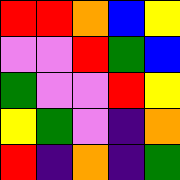[["red", "red", "orange", "blue", "yellow"], ["violet", "violet", "red", "green", "blue"], ["green", "violet", "violet", "red", "yellow"], ["yellow", "green", "violet", "indigo", "orange"], ["red", "indigo", "orange", "indigo", "green"]]